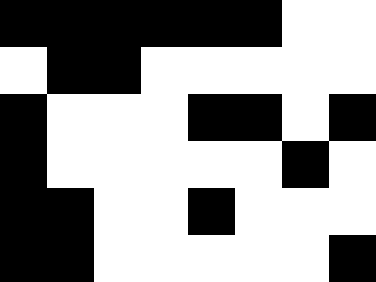[["black", "black", "black", "black", "black", "black", "white", "white"], ["white", "black", "black", "white", "white", "white", "white", "white"], ["black", "white", "white", "white", "black", "black", "white", "black"], ["black", "white", "white", "white", "white", "white", "black", "white"], ["black", "black", "white", "white", "black", "white", "white", "white"], ["black", "black", "white", "white", "white", "white", "white", "black"]]